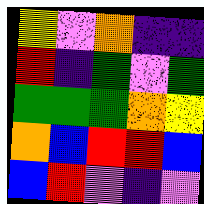[["yellow", "violet", "orange", "indigo", "indigo"], ["red", "indigo", "green", "violet", "green"], ["green", "green", "green", "orange", "yellow"], ["orange", "blue", "red", "red", "blue"], ["blue", "red", "violet", "indigo", "violet"]]